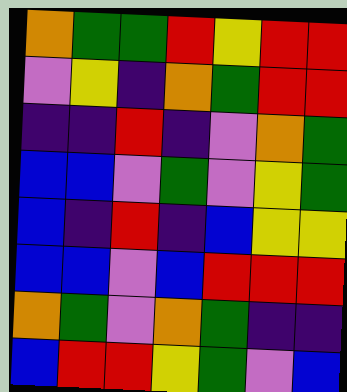[["orange", "green", "green", "red", "yellow", "red", "red"], ["violet", "yellow", "indigo", "orange", "green", "red", "red"], ["indigo", "indigo", "red", "indigo", "violet", "orange", "green"], ["blue", "blue", "violet", "green", "violet", "yellow", "green"], ["blue", "indigo", "red", "indigo", "blue", "yellow", "yellow"], ["blue", "blue", "violet", "blue", "red", "red", "red"], ["orange", "green", "violet", "orange", "green", "indigo", "indigo"], ["blue", "red", "red", "yellow", "green", "violet", "blue"]]